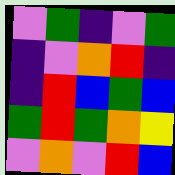[["violet", "green", "indigo", "violet", "green"], ["indigo", "violet", "orange", "red", "indigo"], ["indigo", "red", "blue", "green", "blue"], ["green", "red", "green", "orange", "yellow"], ["violet", "orange", "violet", "red", "blue"]]